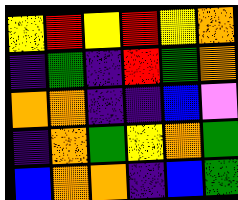[["yellow", "red", "yellow", "red", "yellow", "orange"], ["indigo", "green", "indigo", "red", "green", "orange"], ["orange", "orange", "indigo", "indigo", "blue", "violet"], ["indigo", "orange", "green", "yellow", "orange", "green"], ["blue", "orange", "orange", "indigo", "blue", "green"]]